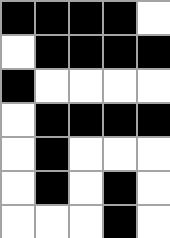[["black", "black", "black", "black", "white"], ["white", "black", "black", "black", "black"], ["black", "white", "white", "white", "white"], ["white", "black", "black", "black", "black"], ["white", "black", "white", "white", "white"], ["white", "black", "white", "black", "white"], ["white", "white", "white", "black", "white"]]